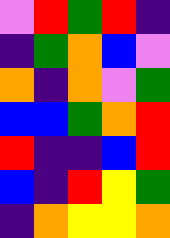[["violet", "red", "green", "red", "indigo"], ["indigo", "green", "orange", "blue", "violet"], ["orange", "indigo", "orange", "violet", "green"], ["blue", "blue", "green", "orange", "red"], ["red", "indigo", "indigo", "blue", "red"], ["blue", "indigo", "red", "yellow", "green"], ["indigo", "orange", "yellow", "yellow", "orange"]]